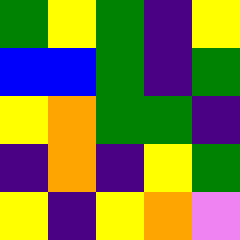[["green", "yellow", "green", "indigo", "yellow"], ["blue", "blue", "green", "indigo", "green"], ["yellow", "orange", "green", "green", "indigo"], ["indigo", "orange", "indigo", "yellow", "green"], ["yellow", "indigo", "yellow", "orange", "violet"]]